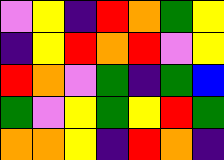[["violet", "yellow", "indigo", "red", "orange", "green", "yellow"], ["indigo", "yellow", "red", "orange", "red", "violet", "yellow"], ["red", "orange", "violet", "green", "indigo", "green", "blue"], ["green", "violet", "yellow", "green", "yellow", "red", "green"], ["orange", "orange", "yellow", "indigo", "red", "orange", "indigo"]]